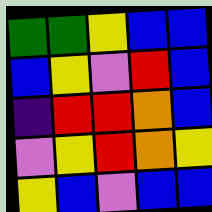[["green", "green", "yellow", "blue", "blue"], ["blue", "yellow", "violet", "red", "blue"], ["indigo", "red", "red", "orange", "blue"], ["violet", "yellow", "red", "orange", "yellow"], ["yellow", "blue", "violet", "blue", "blue"]]